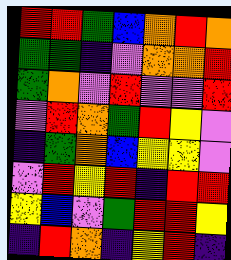[["red", "red", "green", "blue", "orange", "red", "orange"], ["green", "green", "indigo", "violet", "orange", "orange", "red"], ["green", "orange", "violet", "red", "violet", "violet", "red"], ["violet", "red", "orange", "green", "red", "yellow", "violet"], ["indigo", "green", "orange", "blue", "yellow", "yellow", "violet"], ["violet", "red", "yellow", "red", "indigo", "red", "red"], ["yellow", "blue", "violet", "green", "red", "red", "yellow"], ["indigo", "red", "orange", "indigo", "yellow", "red", "indigo"]]